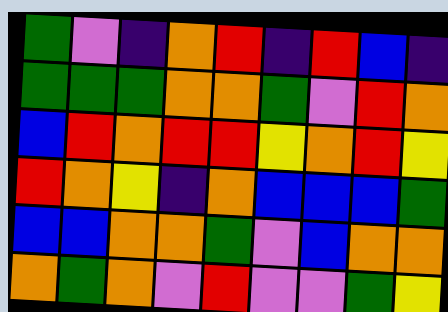[["green", "violet", "indigo", "orange", "red", "indigo", "red", "blue", "indigo"], ["green", "green", "green", "orange", "orange", "green", "violet", "red", "orange"], ["blue", "red", "orange", "red", "red", "yellow", "orange", "red", "yellow"], ["red", "orange", "yellow", "indigo", "orange", "blue", "blue", "blue", "green"], ["blue", "blue", "orange", "orange", "green", "violet", "blue", "orange", "orange"], ["orange", "green", "orange", "violet", "red", "violet", "violet", "green", "yellow"]]